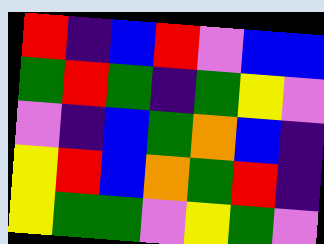[["red", "indigo", "blue", "red", "violet", "blue", "blue"], ["green", "red", "green", "indigo", "green", "yellow", "violet"], ["violet", "indigo", "blue", "green", "orange", "blue", "indigo"], ["yellow", "red", "blue", "orange", "green", "red", "indigo"], ["yellow", "green", "green", "violet", "yellow", "green", "violet"]]